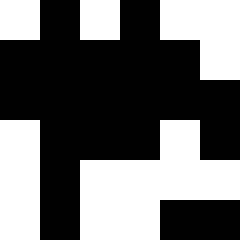[["white", "black", "white", "black", "white", "white"], ["black", "black", "black", "black", "black", "white"], ["black", "black", "black", "black", "black", "black"], ["white", "black", "black", "black", "white", "black"], ["white", "black", "white", "white", "white", "white"], ["white", "black", "white", "white", "black", "black"]]